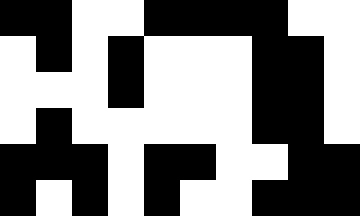[["black", "black", "white", "white", "black", "black", "black", "black", "white", "white"], ["white", "black", "white", "black", "white", "white", "white", "black", "black", "white"], ["white", "white", "white", "black", "white", "white", "white", "black", "black", "white"], ["white", "black", "white", "white", "white", "white", "white", "black", "black", "white"], ["black", "black", "black", "white", "black", "black", "white", "white", "black", "black"], ["black", "white", "black", "white", "black", "white", "white", "black", "black", "black"]]